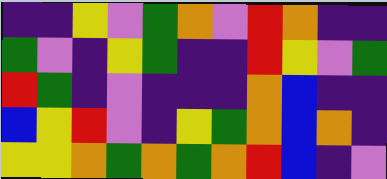[["indigo", "indigo", "yellow", "violet", "green", "orange", "violet", "red", "orange", "indigo", "indigo"], ["green", "violet", "indigo", "yellow", "green", "indigo", "indigo", "red", "yellow", "violet", "green"], ["red", "green", "indigo", "violet", "indigo", "indigo", "indigo", "orange", "blue", "indigo", "indigo"], ["blue", "yellow", "red", "violet", "indigo", "yellow", "green", "orange", "blue", "orange", "indigo"], ["yellow", "yellow", "orange", "green", "orange", "green", "orange", "red", "blue", "indigo", "violet"]]